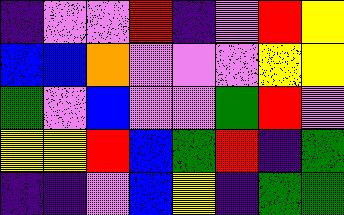[["indigo", "violet", "violet", "red", "indigo", "violet", "red", "yellow"], ["blue", "blue", "orange", "violet", "violet", "violet", "yellow", "yellow"], ["green", "violet", "blue", "violet", "violet", "green", "red", "violet"], ["yellow", "yellow", "red", "blue", "green", "red", "indigo", "green"], ["indigo", "indigo", "violet", "blue", "yellow", "indigo", "green", "green"]]